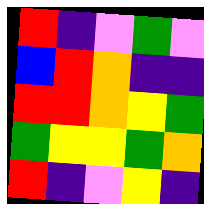[["red", "indigo", "violet", "green", "violet"], ["blue", "red", "orange", "indigo", "indigo"], ["red", "red", "orange", "yellow", "green"], ["green", "yellow", "yellow", "green", "orange"], ["red", "indigo", "violet", "yellow", "indigo"]]